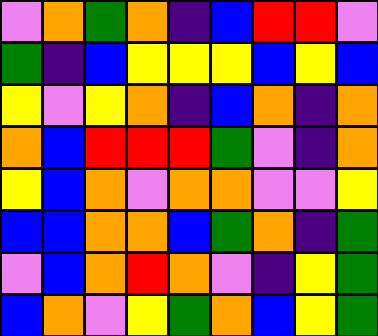[["violet", "orange", "green", "orange", "indigo", "blue", "red", "red", "violet"], ["green", "indigo", "blue", "yellow", "yellow", "yellow", "blue", "yellow", "blue"], ["yellow", "violet", "yellow", "orange", "indigo", "blue", "orange", "indigo", "orange"], ["orange", "blue", "red", "red", "red", "green", "violet", "indigo", "orange"], ["yellow", "blue", "orange", "violet", "orange", "orange", "violet", "violet", "yellow"], ["blue", "blue", "orange", "orange", "blue", "green", "orange", "indigo", "green"], ["violet", "blue", "orange", "red", "orange", "violet", "indigo", "yellow", "green"], ["blue", "orange", "violet", "yellow", "green", "orange", "blue", "yellow", "green"]]